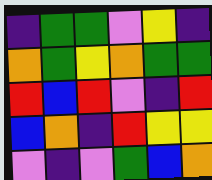[["indigo", "green", "green", "violet", "yellow", "indigo"], ["orange", "green", "yellow", "orange", "green", "green"], ["red", "blue", "red", "violet", "indigo", "red"], ["blue", "orange", "indigo", "red", "yellow", "yellow"], ["violet", "indigo", "violet", "green", "blue", "orange"]]